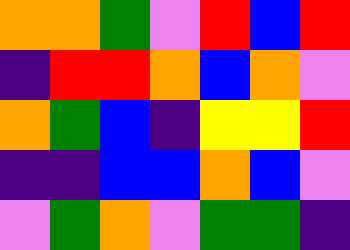[["orange", "orange", "green", "violet", "red", "blue", "red"], ["indigo", "red", "red", "orange", "blue", "orange", "violet"], ["orange", "green", "blue", "indigo", "yellow", "yellow", "red"], ["indigo", "indigo", "blue", "blue", "orange", "blue", "violet"], ["violet", "green", "orange", "violet", "green", "green", "indigo"]]